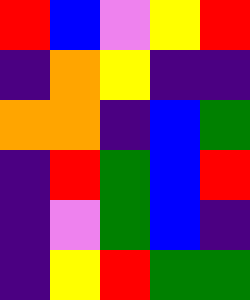[["red", "blue", "violet", "yellow", "red"], ["indigo", "orange", "yellow", "indigo", "indigo"], ["orange", "orange", "indigo", "blue", "green"], ["indigo", "red", "green", "blue", "red"], ["indigo", "violet", "green", "blue", "indigo"], ["indigo", "yellow", "red", "green", "green"]]